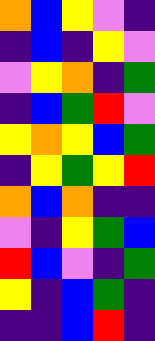[["orange", "blue", "yellow", "violet", "indigo"], ["indigo", "blue", "indigo", "yellow", "violet"], ["violet", "yellow", "orange", "indigo", "green"], ["indigo", "blue", "green", "red", "violet"], ["yellow", "orange", "yellow", "blue", "green"], ["indigo", "yellow", "green", "yellow", "red"], ["orange", "blue", "orange", "indigo", "indigo"], ["violet", "indigo", "yellow", "green", "blue"], ["red", "blue", "violet", "indigo", "green"], ["yellow", "indigo", "blue", "green", "indigo"], ["indigo", "indigo", "blue", "red", "indigo"]]